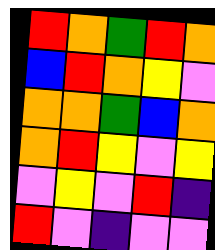[["red", "orange", "green", "red", "orange"], ["blue", "red", "orange", "yellow", "violet"], ["orange", "orange", "green", "blue", "orange"], ["orange", "red", "yellow", "violet", "yellow"], ["violet", "yellow", "violet", "red", "indigo"], ["red", "violet", "indigo", "violet", "violet"]]